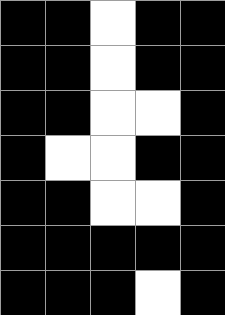[["black", "black", "white", "black", "black"], ["black", "black", "white", "black", "black"], ["black", "black", "white", "white", "black"], ["black", "white", "white", "black", "black"], ["black", "black", "white", "white", "black"], ["black", "black", "black", "black", "black"], ["black", "black", "black", "white", "black"]]